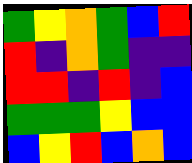[["green", "yellow", "orange", "green", "blue", "red"], ["red", "indigo", "orange", "green", "indigo", "indigo"], ["red", "red", "indigo", "red", "indigo", "blue"], ["green", "green", "green", "yellow", "blue", "blue"], ["blue", "yellow", "red", "blue", "orange", "blue"]]